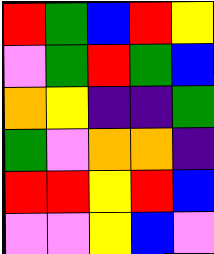[["red", "green", "blue", "red", "yellow"], ["violet", "green", "red", "green", "blue"], ["orange", "yellow", "indigo", "indigo", "green"], ["green", "violet", "orange", "orange", "indigo"], ["red", "red", "yellow", "red", "blue"], ["violet", "violet", "yellow", "blue", "violet"]]